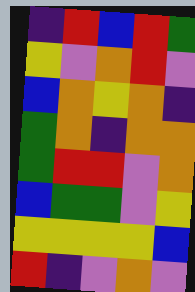[["indigo", "red", "blue", "red", "green"], ["yellow", "violet", "orange", "red", "violet"], ["blue", "orange", "yellow", "orange", "indigo"], ["green", "orange", "indigo", "orange", "orange"], ["green", "red", "red", "violet", "orange"], ["blue", "green", "green", "violet", "yellow"], ["yellow", "yellow", "yellow", "yellow", "blue"], ["red", "indigo", "violet", "orange", "violet"]]